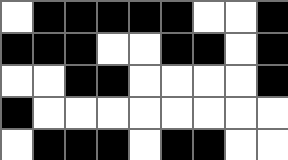[["white", "black", "black", "black", "black", "black", "white", "white", "black"], ["black", "black", "black", "white", "white", "black", "black", "white", "black"], ["white", "white", "black", "black", "white", "white", "white", "white", "black"], ["black", "white", "white", "white", "white", "white", "white", "white", "white"], ["white", "black", "black", "black", "white", "black", "black", "white", "white"]]